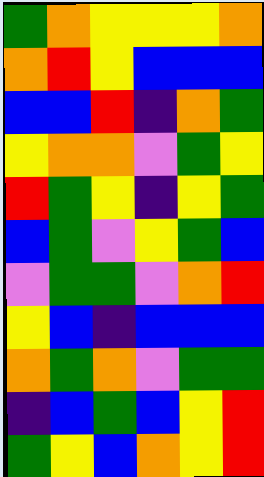[["green", "orange", "yellow", "yellow", "yellow", "orange"], ["orange", "red", "yellow", "blue", "blue", "blue"], ["blue", "blue", "red", "indigo", "orange", "green"], ["yellow", "orange", "orange", "violet", "green", "yellow"], ["red", "green", "yellow", "indigo", "yellow", "green"], ["blue", "green", "violet", "yellow", "green", "blue"], ["violet", "green", "green", "violet", "orange", "red"], ["yellow", "blue", "indigo", "blue", "blue", "blue"], ["orange", "green", "orange", "violet", "green", "green"], ["indigo", "blue", "green", "blue", "yellow", "red"], ["green", "yellow", "blue", "orange", "yellow", "red"]]